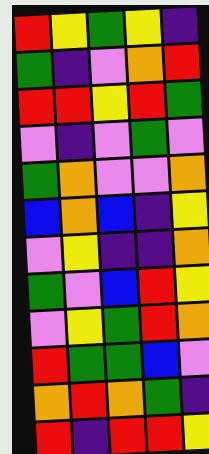[["red", "yellow", "green", "yellow", "indigo"], ["green", "indigo", "violet", "orange", "red"], ["red", "red", "yellow", "red", "green"], ["violet", "indigo", "violet", "green", "violet"], ["green", "orange", "violet", "violet", "orange"], ["blue", "orange", "blue", "indigo", "yellow"], ["violet", "yellow", "indigo", "indigo", "orange"], ["green", "violet", "blue", "red", "yellow"], ["violet", "yellow", "green", "red", "orange"], ["red", "green", "green", "blue", "violet"], ["orange", "red", "orange", "green", "indigo"], ["red", "indigo", "red", "red", "yellow"]]